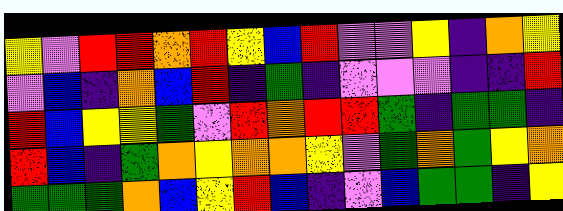[["yellow", "violet", "red", "red", "orange", "red", "yellow", "blue", "red", "violet", "violet", "yellow", "indigo", "orange", "yellow"], ["violet", "blue", "indigo", "orange", "blue", "red", "indigo", "green", "indigo", "violet", "violet", "violet", "indigo", "indigo", "red"], ["red", "blue", "yellow", "yellow", "green", "violet", "red", "orange", "red", "red", "green", "indigo", "green", "green", "indigo"], ["red", "blue", "indigo", "green", "orange", "yellow", "orange", "orange", "yellow", "violet", "green", "orange", "green", "yellow", "orange"], ["green", "green", "green", "orange", "blue", "yellow", "red", "blue", "indigo", "violet", "blue", "green", "green", "indigo", "yellow"]]